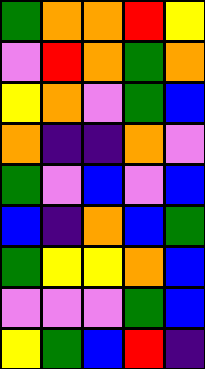[["green", "orange", "orange", "red", "yellow"], ["violet", "red", "orange", "green", "orange"], ["yellow", "orange", "violet", "green", "blue"], ["orange", "indigo", "indigo", "orange", "violet"], ["green", "violet", "blue", "violet", "blue"], ["blue", "indigo", "orange", "blue", "green"], ["green", "yellow", "yellow", "orange", "blue"], ["violet", "violet", "violet", "green", "blue"], ["yellow", "green", "blue", "red", "indigo"]]